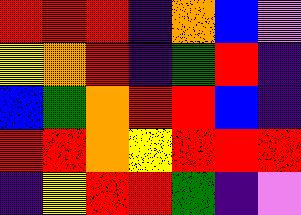[["red", "red", "red", "indigo", "orange", "blue", "violet"], ["yellow", "orange", "red", "indigo", "green", "red", "indigo"], ["blue", "green", "orange", "red", "red", "blue", "indigo"], ["red", "red", "orange", "yellow", "red", "red", "red"], ["indigo", "yellow", "red", "red", "green", "indigo", "violet"]]